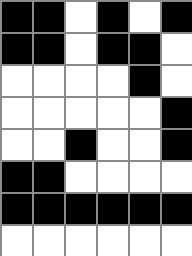[["black", "black", "white", "black", "white", "black"], ["black", "black", "white", "black", "black", "white"], ["white", "white", "white", "white", "black", "white"], ["white", "white", "white", "white", "white", "black"], ["white", "white", "black", "white", "white", "black"], ["black", "black", "white", "white", "white", "white"], ["black", "black", "black", "black", "black", "black"], ["white", "white", "white", "white", "white", "white"]]